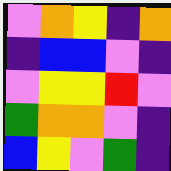[["violet", "orange", "yellow", "indigo", "orange"], ["indigo", "blue", "blue", "violet", "indigo"], ["violet", "yellow", "yellow", "red", "violet"], ["green", "orange", "orange", "violet", "indigo"], ["blue", "yellow", "violet", "green", "indigo"]]